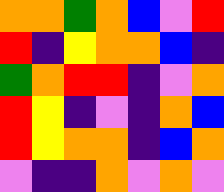[["orange", "orange", "green", "orange", "blue", "violet", "red"], ["red", "indigo", "yellow", "orange", "orange", "blue", "indigo"], ["green", "orange", "red", "red", "indigo", "violet", "orange"], ["red", "yellow", "indigo", "violet", "indigo", "orange", "blue"], ["red", "yellow", "orange", "orange", "indigo", "blue", "orange"], ["violet", "indigo", "indigo", "orange", "violet", "orange", "violet"]]